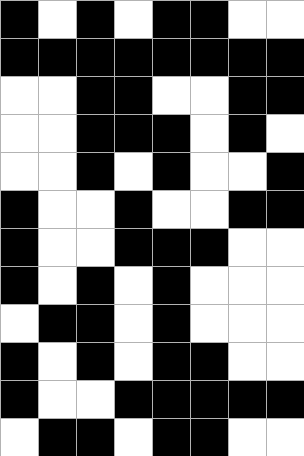[["black", "white", "black", "white", "black", "black", "white", "white"], ["black", "black", "black", "black", "black", "black", "black", "black"], ["white", "white", "black", "black", "white", "white", "black", "black"], ["white", "white", "black", "black", "black", "white", "black", "white"], ["white", "white", "black", "white", "black", "white", "white", "black"], ["black", "white", "white", "black", "white", "white", "black", "black"], ["black", "white", "white", "black", "black", "black", "white", "white"], ["black", "white", "black", "white", "black", "white", "white", "white"], ["white", "black", "black", "white", "black", "white", "white", "white"], ["black", "white", "black", "white", "black", "black", "white", "white"], ["black", "white", "white", "black", "black", "black", "black", "black"], ["white", "black", "black", "white", "black", "black", "white", "white"]]